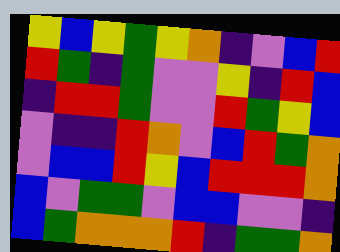[["yellow", "blue", "yellow", "green", "yellow", "orange", "indigo", "violet", "blue", "red"], ["red", "green", "indigo", "green", "violet", "violet", "yellow", "indigo", "red", "blue"], ["indigo", "red", "red", "green", "violet", "violet", "red", "green", "yellow", "blue"], ["violet", "indigo", "indigo", "red", "orange", "violet", "blue", "red", "green", "orange"], ["violet", "blue", "blue", "red", "yellow", "blue", "red", "red", "red", "orange"], ["blue", "violet", "green", "green", "violet", "blue", "blue", "violet", "violet", "indigo"], ["blue", "green", "orange", "orange", "orange", "red", "indigo", "green", "green", "orange"]]